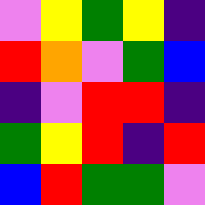[["violet", "yellow", "green", "yellow", "indigo"], ["red", "orange", "violet", "green", "blue"], ["indigo", "violet", "red", "red", "indigo"], ["green", "yellow", "red", "indigo", "red"], ["blue", "red", "green", "green", "violet"]]